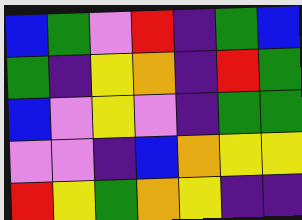[["blue", "green", "violet", "red", "indigo", "green", "blue"], ["green", "indigo", "yellow", "orange", "indigo", "red", "green"], ["blue", "violet", "yellow", "violet", "indigo", "green", "green"], ["violet", "violet", "indigo", "blue", "orange", "yellow", "yellow"], ["red", "yellow", "green", "orange", "yellow", "indigo", "indigo"]]